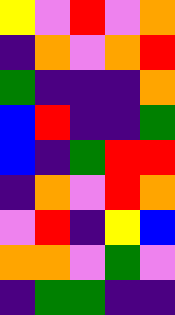[["yellow", "violet", "red", "violet", "orange"], ["indigo", "orange", "violet", "orange", "red"], ["green", "indigo", "indigo", "indigo", "orange"], ["blue", "red", "indigo", "indigo", "green"], ["blue", "indigo", "green", "red", "red"], ["indigo", "orange", "violet", "red", "orange"], ["violet", "red", "indigo", "yellow", "blue"], ["orange", "orange", "violet", "green", "violet"], ["indigo", "green", "green", "indigo", "indigo"]]